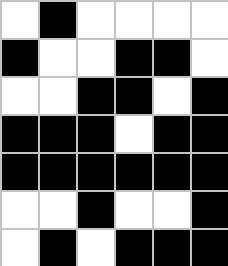[["white", "black", "white", "white", "white", "white"], ["black", "white", "white", "black", "black", "white"], ["white", "white", "black", "black", "white", "black"], ["black", "black", "black", "white", "black", "black"], ["black", "black", "black", "black", "black", "black"], ["white", "white", "black", "white", "white", "black"], ["white", "black", "white", "black", "black", "black"]]